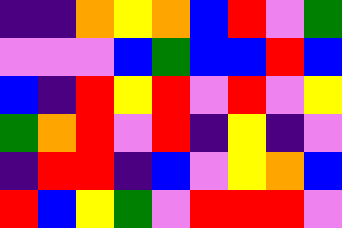[["indigo", "indigo", "orange", "yellow", "orange", "blue", "red", "violet", "green"], ["violet", "violet", "violet", "blue", "green", "blue", "blue", "red", "blue"], ["blue", "indigo", "red", "yellow", "red", "violet", "red", "violet", "yellow"], ["green", "orange", "red", "violet", "red", "indigo", "yellow", "indigo", "violet"], ["indigo", "red", "red", "indigo", "blue", "violet", "yellow", "orange", "blue"], ["red", "blue", "yellow", "green", "violet", "red", "red", "red", "violet"]]